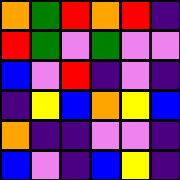[["orange", "green", "red", "orange", "red", "indigo"], ["red", "green", "violet", "green", "violet", "violet"], ["blue", "violet", "red", "indigo", "violet", "indigo"], ["indigo", "yellow", "blue", "orange", "yellow", "blue"], ["orange", "indigo", "indigo", "violet", "violet", "indigo"], ["blue", "violet", "indigo", "blue", "yellow", "indigo"]]